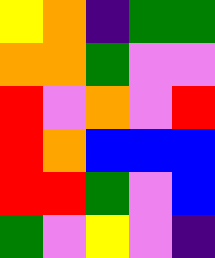[["yellow", "orange", "indigo", "green", "green"], ["orange", "orange", "green", "violet", "violet"], ["red", "violet", "orange", "violet", "red"], ["red", "orange", "blue", "blue", "blue"], ["red", "red", "green", "violet", "blue"], ["green", "violet", "yellow", "violet", "indigo"]]